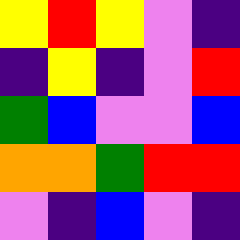[["yellow", "red", "yellow", "violet", "indigo"], ["indigo", "yellow", "indigo", "violet", "red"], ["green", "blue", "violet", "violet", "blue"], ["orange", "orange", "green", "red", "red"], ["violet", "indigo", "blue", "violet", "indigo"]]